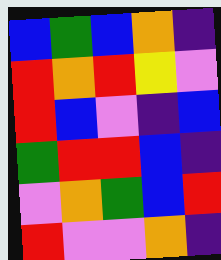[["blue", "green", "blue", "orange", "indigo"], ["red", "orange", "red", "yellow", "violet"], ["red", "blue", "violet", "indigo", "blue"], ["green", "red", "red", "blue", "indigo"], ["violet", "orange", "green", "blue", "red"], ["red", "violet", "violet", "orange", "indigo"]]